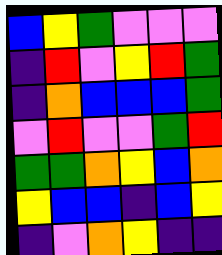[["blue", "yellow", "green", "violet", "violet", "violet"], ["indigo", "red", "violet", "yellow", "red", "green"], ["indigo", "orange", "blue", "blue", "blue", "green"], ["violet", "red", "violet", "violet", "green", "red"], ["green", "green", "orange", "yellow", "blue", "orange"], ["yellow", "blue", "blue", "indigo", "blue", "yellow"], ["indigo", "violet", "orange", "yellow", "indigo", "indigo"]]